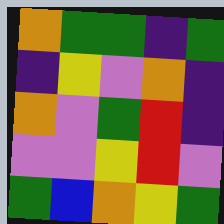[["orange", "green", "green", "indigo", "green"], ["indigo", "yellow", "violet", "orange", "indigo"], ["orange", "violet", "green", "red", "indigo"], ["violet", "violet", "yellow", "red", "violet"], ["green", "blue", "orange", "yellow", "green"]]